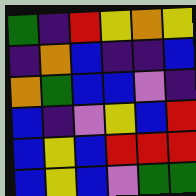[["green", "indigo", "red", "yellow", "orange", "yellow"], ["indigo", "orange", "blue", "indigo", "indigo", "blue"], ["orange", "green", "blue", "blue", "violet", "indigo"], ["blue", "indigo", "violet", "yellow", "blue", "red"], ["blue", "yellow", "blue", "red", "red", "red"], ["blue", "yellow", "blue", "violet", "green", "green"]]